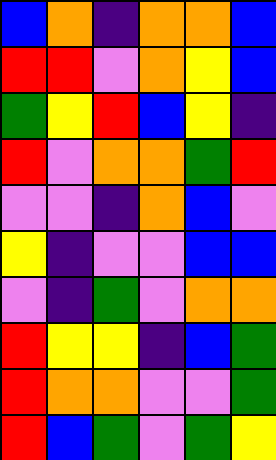[["blue", "orange", "indigo", "orange", "orange", "blue"], ["red", "red", "violet", "orange", "yellow", "blue"], ["green", "yellow", "red", "blue", "yellow", "indigo"], ["red", "violet", "orange", "orange", "green", "red"], ["violet", "violet", "indigo", "orange", "blue", "violet"], ["yellow", "indigo", "violet", "violet", "blue", "blue"], ["violet", "indigo", "green", "violet", "orange", "orange"], ["red", "yellow", "yellow", "indigo", "blue", "green"], ["red", "orange", "orange", "violet", "violet", "green"], ["red", "blue", "green", "violet", "green", "yellow"]]